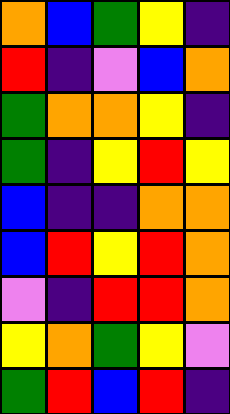[["orange", "blue", "green", "yellow", "indigo"], ["red", "indigo", "violet", "blue", "orange"], ["green", "orange", "orange", "yellow", "indigo"], ["green", "indigo", "yellow", "red", "yellow"], ["blue", "indigo", "indigo", "orange", "orange"], ["blue", "red", "yellow", "red", "orange"], ["violet", "indigo", "red", "red", "orange"], ["yellow", "orange", "green", "yellow", "violet"], ["green", "red", "blue", "red", "indigo"]]